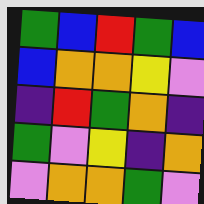[["green", "blue", "red", "green", "blue"], ["blue", "orange", "orange", "yellow", "violet"], ["indigo", "red", "green", "orange", "indigo"], ["green", "violet", "yellow", "indigo", "orange"], ["violet", "orange", "orange", "green", "violet"]]